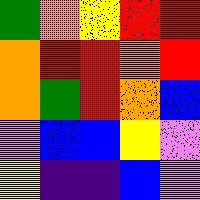[["green", "orange", "yellow", "red", "red"], ["orange", "red", "red", "orange", "red"], ["orange", "green", "red", "orange", "blue"], ["violet", "blue", "blue", "yellow", "violet"], ["yellow", "indigo", "indigo", "blue", "violet"]]